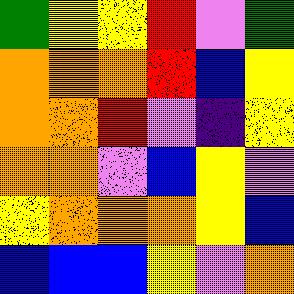[["green", "yellow", "yellow", "red", "violet", "green"], ["orange", "orange", "orange", "red", "blue", "yellow"], ["orange", "orange", "red", "violet", "indigo", "yellow"], ["orange", "orange", "violet", "blue", "yellow", "violet"], ["yellow", "orange", "orange", "orange", "yellow", "blue"], ["blue", "blue", "blue", "yellow", "violet", "orange"]]